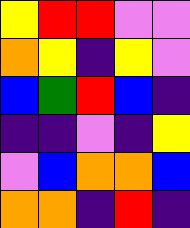[["yellow", "red", "red", "violet", "violet"], ["orange", "yellow", "indigo", "yellow", "violet"], ["blue", "green", "red", "blue", "indigo"], ["indigo", "indigo", "violet", "indigo", "yellow"], ["violet", "blue", "orange", "orange", "blue"], ["orange", "orange", "indigo", "red", "indigo"]]